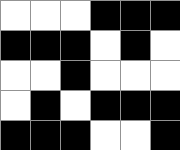[["white", "white", "white", "black", "black", "black"], ["black", "black", "black", "white", "black", "white"], ["white", "white", "black", "white", "white", "white"], ["white", "black", "white", "black", "black", "black"], ["black", "black", "black", "white", "white", "black"]]